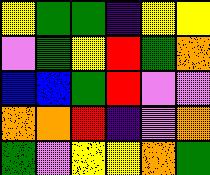[["yellow", "green", "green", "indigo", "yellow", "yellow"], ["violet", "green", "yellow", "red", "green", "orange"], ["blue", "blue", "green", "red", "violet", "violet"], ["orange", "orange", "red", "indigo", "violet", "orange"], ["green", "violet", "yellow", "yellow", "orange", "green"]]